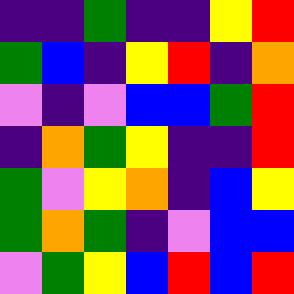[["indigo", "indigo", "green", "indigo", "indigo", "yellow", "red"], ["green", "blue", "indigo", "yellow", "red", "indigo", "orange"], ["violet", "indigo", "violet", "blue", "blue", "green", "red"], ["indigo", "orange", "green", "yellow", "indigo", "indigo", "red"], ["green", "violet", "yellow", "orange", "indigo", "blue", "yellow"], ["green", "orange", "green", "indigo", "violet", "blue", "blue"], ["violet", "green", "yellow", "blue", "red", "blue", "red"]]